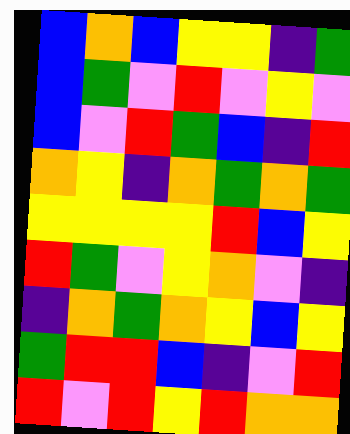[["blue", "orange", "blue", "yellow", "yellow", "indigo", "green"], ["blue", "green", "violet", "red", "violet", "yellow", "violet"], ["blue", "violet", "red", "green", "blue", "indigo", "red"], ["orange", "yellow", "indigo", "orange", "green", "orange", "green"], ["yellow", "yellow", "yellow", "yellow", "red", "blue", "yellow"], ["red", "green", "violet", "yellow", "orange", "violet", "indigo"], ["indigo", "orange", "green", "orange", "yellow", "blue", "yellow"], ["green", "red", "red", "blue", "indigo", "violet", "red"], ["red", "violet", "red", "yellow", "red", "orange", "orange"]]